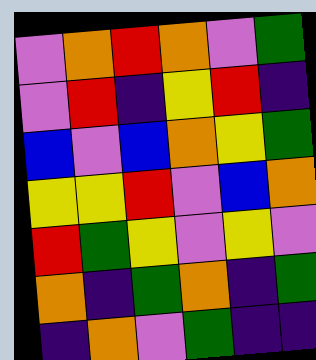[["violet", "orange", "red", "orange", "violet", "green"], ["violet", "red", "indigo", "yellow", "red", "indigo"], ["blue", "violet", "blue", "orange", "yellow", "green"], ["yellow", "yellow", "red", "violet", "blue", "orange"], ["red", "green", "yellow", "violet", "yellow", "violet"], ["orange", "indigo", "green", "orange", "indigo", "green"], ["indigo", "orange", "violet", "green", "indigo", "indigo"]]